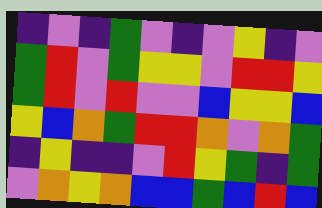[["indigo", "violet", "indigo", "green", "violet", "indigo", "violet", "yellow", "indigo", "violet"], ["green", "red", "violet", "green", "yellow", "yellow", "violet", "red", "red", "yellow"], ["green", "red", "violet", "red", "violet", "violet", "blue", "yellow", "yellow", "blue"], ["yellow", "blue", "orange", "green", "red", "red", "orange", "violet", "orange", "green"], ["indigo", "yellow", "indigo", "indigo", "violet", "red", "yellow", "green", "indigo", "green"], ["violet", "orange", "yellow", "orange", "blue", "blue", "green", "blue", "red", "blue"]]